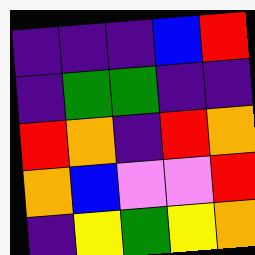[["indigo", "indigo", "indigo", "blue", "red"], ["indigo", "green", "green", "indigo", "indigo"], ["red", "orange", "indigo", "red", "orange"], ["orange", "blue", "violet", "violet", "red"], ["indigo", "yellow", "green", "yellow", "orange"]]